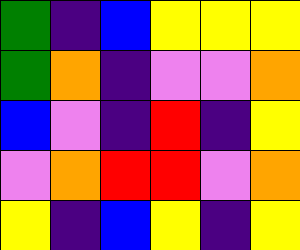[["green", "indigo", "blue", "yellow", "yellow", "yellow"], ["green", "orange", "indigo", "violet", "violet", "orange"], ["blue", "violet", "indigo", "red", "indigo", "yellow"], ["violet", "orange", "red", "red", "violet", "orange"], ["yellow", "indigo", "blue", "yellow", "indigo", "yellow"]]